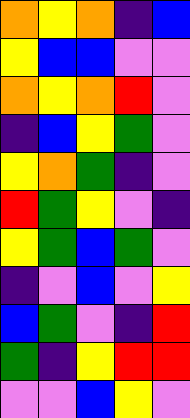[["orange", "yellow", "orange", "indigo", "blue"], ["yellow", "blue", "blue", "violet", "violet"], ["orange", "yellow", "orange", "red", "violet"], ["indigo", "blue", "yellow", "green", "violet"], ["yellow", "orange", "green", "indigo", "violet"], ["red", "green", "yellow", "violet", "indigo"], ["yellow", "green", "blue", "green", "violet"], ["indigo", "violet", "blue", "violet", "yellow"], ["blue", "green", "violet", "indigo", "red"], ["green", "indigo", "yellow", "red", "red"], ["violet", "violet", "blue", "yellow", "violet"]]